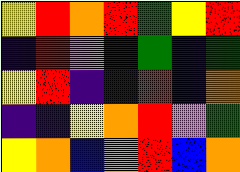[["yellow", "red", "orange", "red", "green", "yellow", "red"], ["indigo", "red", "violet", "indigo", "green", "indigo", "green"], ["yellow", "red", "indigo", "blue", "red", "indigo", "orange"], ["indigo", "indigo", "yellow", "orange", "red", "violet", "green"], ["yellow", "orange", "blue", "orange", "red", "blue", "orange"]]